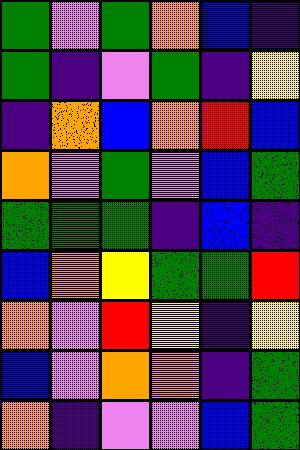[["green", "violet", "green", "orange", "blue", "indigo"], ["green", "indigo", "violet", "green", "indigo", "yellow"], ["indigo", "orange", "blue", "orange", "red", "blue"], ["orange", "violet", "green", "violet", "blue", "green"], ["green", "green", "green", "indigo", "blue", "indigo"], ["blue", "orange", "yellow", "green", "green", "red"], ["orange", "violet", "red", "yellow", "indigo", "yellow"], ["blue", "violet", "orange", "orange", "indigo", "green"], ["orange", "indigo", "violet", "violet", "blue", "green"]]